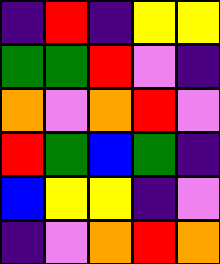[["indigo", "red", "indigo", "yellow", "yellow"], ["green", "green", "red", "violet", "indigo"], ["orange", "violet", "orange", "red", "violet"], ["red", "green", "blue", "green", "indigo"], ["blue", "yellow", "yellow", "indigo", "violet"], ["indigo", "violet", "orange", "red", "orange"]]